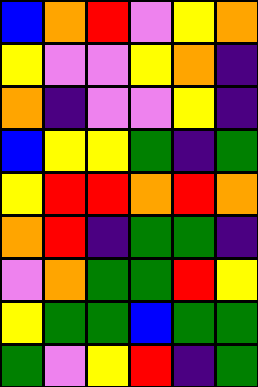[["blue", "orange", "red", "violet", "yellow", "orange"], ["yellow", "violet", "violet", "yellow", "orange", "indigo"], ["orange", "indigo", "violet", "violet", "yellow", "indigo"], ["blue", "yellow", "yellow", "green", "indigo", "green"], ["yellow", "red", "red", "orange", "red", "orange"], ["orange", "red", "indigo", "green", "green", "indigo"], ["violet", "orange", "green", "green", "red", "yellow"], ["yellow", "green", "green", "blue", "green", "green"], ["green", "violet", "yellow", "red", "indigo", "green"]]